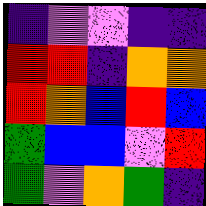[["indigo", "violet", "violet", "indigo", "indigo"], ["red", "red", "indigo", "orange", "orange"], ["red", "orange", "blue", "red", "blue"], ["green", "blue", "blue", "violet", "red"], ["green", "violet", "orange", "green", "indigo"]]